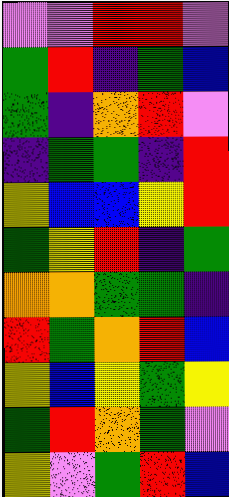[["violet", "violet", "red", "red", "violet"], ["green", "red", "indigo", "green", "blue"], ["green", "indigo", "orange", "red", "violet"], ["indigo", "green", "green", "indigo", "red"], ["yellow", "blue", "blue", "yellow", "red"], ["green", "yellow", "red", "indigo", "green"], ["orange", "orange", "green", "green", "indigo"], ["red", "green", "orange", "red", "blue"], ["yellow", "blue", "yellow", "green", "yellow"], ["green", "red", "orange", "green", "violet"], ["yellow", "violet", "green", "red", "blue"]]